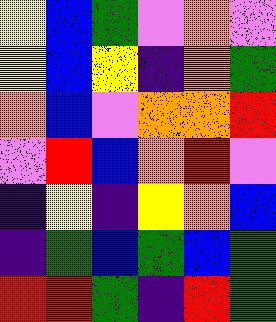[["yellow", "blue", "green", "violet", "orange", "violet"], ["yellow", "blue", "yellow", "indigo", "orange", "green"], ["orange", "blue", "violet", "orange", "orange", "red"], ["violet", "red", "blue", "orange", "red", "violet"], ["indigo", "yellow", "indigo", "yellow", "orange", "blue"], ["indigo", "green", "blue", "green", "blue", "green"], ["red", "red", "green", "indigo", "red", "green"]]